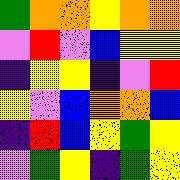[["green", "orange", "orange", "yellow", "orange", "orange"], ["violet", "red", "violet", "blue", "yellow", "yellow"], ["indigo", "yellow", "yellow", "indigo", "violet", "red"], ["yellow", "violet", "blue", "orange", "orange", "blue"], ["indigo", "red", "blue", "yellow", "green", "yellow"], ["violet", "green", "yellow", "indigo", "green", "yellow"]]